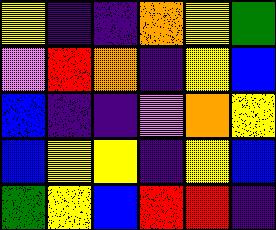[["yellow", "indigo", "indigo", "orange", "yellow", "green"], ["violet", "red", "orange", "indigo", "yellow", "blue"], ["blue", "indigo", "indigo", "violet", "orange", "yellow"], ["blue", "yellow", "yellow", "indigo", "yellow", "blue"], ["green", "yellow", "blue", "red", "red", "indigo"]]